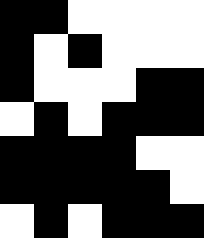[["black", "black", "white", "white", "white", "white"], ["black", "white", "black", "white", "white", "white"], ["black", "white", "white", "white", "black", "black"], ["white", "black", "white", "black", "black", "black"], ["black", "black", "black", "black", "white", "white"], ["black", "black", "black", "black", "black", "white"], ["white", "black", "white", "black", "black", "black"]]